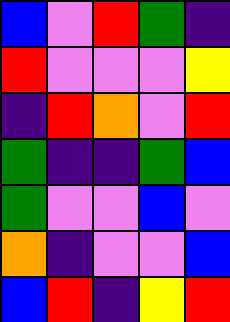[["blue", "violet", "red", "green", "indigo"], ["red", "violet", "violet", "violet", "yellow"], ["indigo", "red", "orange", "violet", "red"], ["green", "indigo", "indigo", "green", "blue"], ["green", "violet", "violet", "blue", "violet"], ["orange", "indigo", "violet", "violet", "blue"], ["blue", "red", "indigo", "yellow", "red"]]